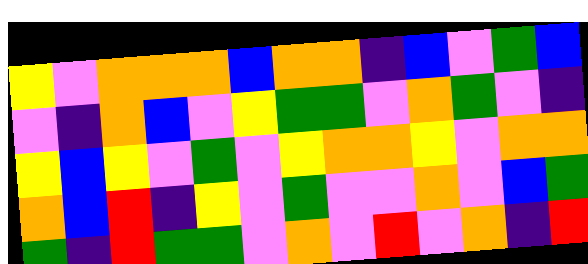[["yellow", "violet", "orange", "orange", "orange", "blue", "orange", "orange", "indigo", "blue", "violet", "green", "blue"], ["violet", "indigo", "orange", "blue", "violet", "yellow", "green", "green", "violet", "orange", "green", "violet", "indigo"], ["yellow", "blue", "yellow", "violet", "green", "violet", "yellow", "orange", "orange", "yellow", "violet", "orange", "orange"], ["orange", "blue", "red", "indigo", "yellow", "violet", "green", "violet", "violet", "orange", "violet", "blue", "green"], ["green", "indigo", "red", "green", "green", "violet", "orange", "violet", "red", "violet", "orange", "indigo", "red"]]